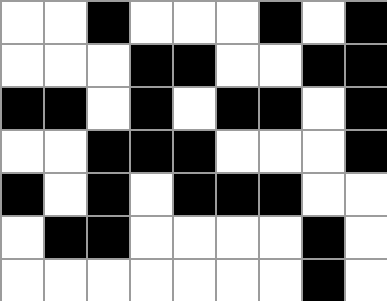[["white", "white", "black", "white", "white", "white", "black", "white", "black"], ["white", "white", "white", "black", "black", "white", "white", "black", "black"], ["black", "black", "white", "black", "white", "black", "black", "white", "black"], ["white", "white", "black", "black", "black", "white", "white", "white", "black"], ["black", "white", "black", "white", "black", "black", "black", "white", "white"], ["white", "black", "black", "white", "white", "white", "white", "black", "white"], ["white", "white", "white", "white", "white", "white", "white", "black", "white"]]